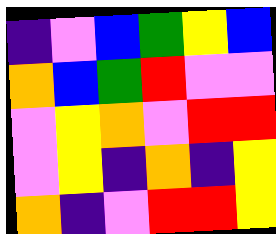[["indigo", "violet", "blue", "green", "yellow", "blue"], ["orange", "blue", "green", "red", "violet", "violet"], ["violet", "yellow", "orange", "violet", "red", "red"], ["violet", "yellow", "indigo", "orange", "indigo", "yellow"], ["orange", "indigo", "violet", "red", "red", "yellow"]]